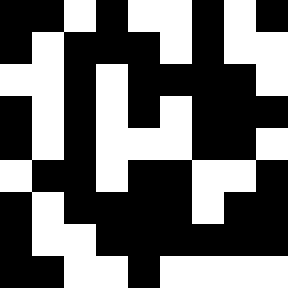[["black", "black", "white", "black", "white", "white", "black", "white", "black"], ["black", "white", "black", "black", "black", "white", "black", "white", "white"], ["white", "white", "black", "white", "black", "black", "black", "black", "white"], ["black", "white", "black", "white", "black", "white", "black", "black", "black"], ["black", "white", "black", "white", "white", "white", "black", "black", "white"], ["white", "black", "black", "white", "black", "black", "white", "white", "black"], ["black", "white", "black", "black", "black", "black", "white", "black", "black"], ["black", "white", "white", "black", "black", "black", "black", "black", "black"], ["black", "black", "white", "white", "black", "white", "white", "white", "white"]]